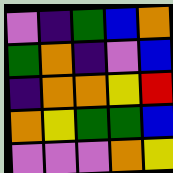[["violet", "indigo", "green", "blue", "orange"], ["green", "orange", "indigo", "violet", "blue"], ["indigo", "orange", "orange", "yellow", "red"], ["orange", "yellow", "green", "green", "blue"], ["violet", "violet", "violet", "orange", "yellow"]]